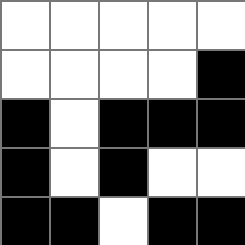[["white", "white", "white", "white", "white"], ["white", "white", "white", "white", "black"], ["black", "white", "black", "black", "black"], ["black", "white", "black", "white", "white"], ["black", "black", "white", "black", "black"]]